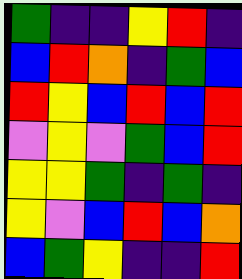[["green", "indigo", "indigo", "yellow", "red", "indigo"], ["blue", "red", "orange", "indigo", "green", "blue"], ["red", "yellow", "blue", "red", "blue", "red"], ["violet", "yellow", "violet", "green", "blue", "red"], ["yellow", "yellow", "green", "indigo", "green", "indigo"], ["yellow", "violet", "blue", "red", "blue", "orange"], ["blue", "green", "yellow", "indigo", "indigo", "red"]]